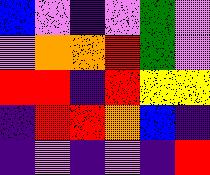[["blue", "violet", "indigo", "violet", "green", "violet"], ["violet", "orange", "orange", "red", "green", "violet"], ["red", "red", "indigo", "red", "yellow", "yellow"], ["indigo", "red", "red", "orange", "blue", "indigo"], ["indigo", "violet", "indigo", "violet", "indigo", "red"]]